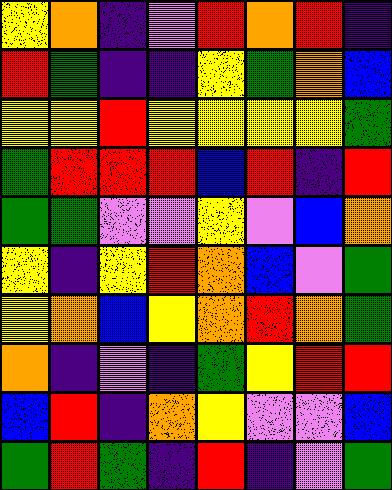[["yellow", "orange", "indigo", "violet", "red", "orange", "red", "indigo"], ["red", "green", "indigo", "indigo", "yellow", "green", "orange", "blue"], ["yellow", "yellow", "red", "yellow", "yellow", "yellow", "yellow", "green"], ["green", "red", "red", "red", "blue", "red", "indigo", "red"], ["green", "green", "violet", "violet", "yellow", "violet", "blue", "orange"], ["yellow", "indigo", "yellow", "red", "orange", "blue", "violet", "green"], ["yellow", "orange", "blue", "yellow", "orange", "red", "orange", "green"], ["orange", "indigo", "violet", "indigo", "green", "yellow", "red", "red"], ["blue", "red", "indigo", "orange", "yellow", "violet", "violet", "blue"], ["green", "red", "green", "indigo", "red", "indigo", "violet", "green"]]